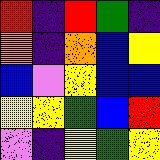[["red", "indigo", "red", "green", "indigo"], ["orange", "indigo", "orange", "blue", "yellow"], ["blue", "violet", "yellow", "blue", "blue"], ["yellow", "yellow", "green", "blue", "red"], ["violet", "indigo", "yellow", "green", "yellow"]]